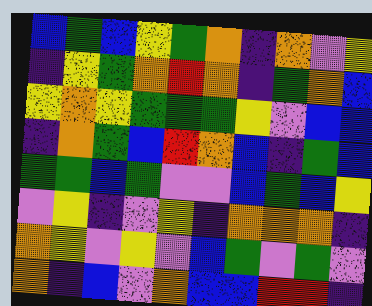[["blue", "green", "blue", "yellow", "green", "orange", "indigo", "orange", "violet", "yellow"], ["indigo", "yellow", "green", "orange", "red", "orange", "indigo", "green", "orange", "blue"], ["yellow", "orange", "yellow", "green", "green", "green", "yellow", "violet", "blue", "blue"], ["indigo", "orange", "green", "blue", "red", "orange", "blue", "indigo", "green", "blue"], ["green", "green", "blue", "green", "violet", "violet", "blue", "green", "blue", "yellow"], ["violet", "yellow", "indigo", "violet", "yellow", "indigo", "orange", "orange", "orange", "indigo"], ["orange", "yellow", "violet", "yellow", "violet", "blue", "green", "violet", "green", "violet"], ["orange", "indigo", "blue", "violet", "orange", "blue", "blue", "red", "red", "indigo"]]